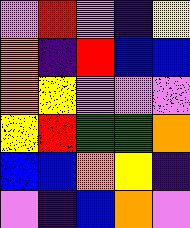[["violet", "red", "violet", "indigo", "yellow"], ["orange", "indigo", "red", "blue", "blue"], ["orange", "yellow", "violet", "violet", "violet"], ["yellow", "red", "green", "green", "orange"], ["blue", "blue", "orange", "yellow", "indigo"], ["violet", "indigo", "blue", "orange", "violet"]]